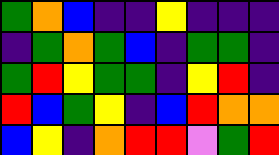[["green", "orange", "blue", "indigo", "indigo", "yellow", "indigo", "indigo", "indigo"], ["indigo", "green", "orange", "green", "blue", "indigo", "green", "green", "indigo"], ["green", "red", "yellow", "green", "green", "indigo", "yellow", "red", "indigo"], ["red", "blue", "green", "yellow", "indigo", "blue", "red", "orange", "orange"], ["blue", "yellow", "indigo", "orange", "red", "red", "violet", "green", "red"]]